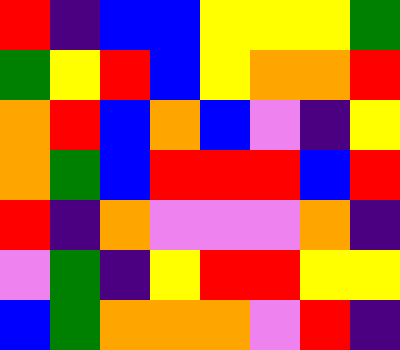[["red", "indigo", "blue", "blue", "yellow", "yellow", "yellow", "green"], ["green", "yellow", "red", "blue", "yellow", "orange", "orange", "red"], ["orange", "red", "blue", "orange", "blue", "violet", "indigo", "yellow"], ["orange", "green", "blue", "red", "red", "red", "blue", "red"], ["red", "indigo", "orange", "violet", "violet", "violet", "orange", "indigo"], ["violet", "green", "indigo", "yellow", "red", "red", "yellow", "yellow"], ["blue", "green", "orange", "orange", "orange", "violet", "red", "indigo"]]